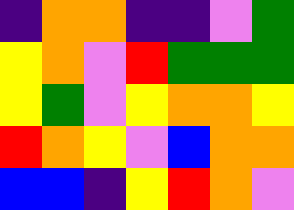[["indigo", "orange", "orange", "indigo", "indigo", "violet", "green"], ["yellow", "orange", "violet", "red", "green", "green", "green"], ["yellow", "green", "violet", "yellow", "orange", "orange", "yellow"], ["red", "orange", "yellow", "violet", "blue", "orange", "orange"], ["blue", "blue", "indigo", "yellow", "red", "orange", "violet"]]